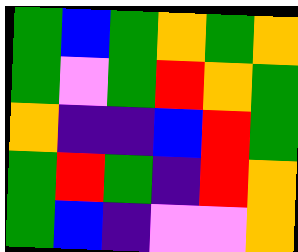[["green", "blue", "green", "orange", "green", "orange"], ["green", "violet", "green", "red", "orange", "green"], ["orange", "indigo", "indigo", "blue", "red", "green"], ["green", "red", "green", "indigo", "red", "orange"], ["green", "blue", "indigo", "violet", "violet", "orange"]]